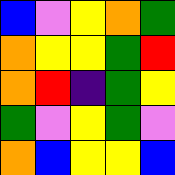[["blue", "violet", "yellow", "orange", "green"], ["orange", "yellow", "yellow", "green", "red"], ["orange", "red", "indigo", "green", "yellow"], ["green", "violet", "yellow", "green", "violet"], ["orange", "blue", "yellow", "yellow", "blue"]]